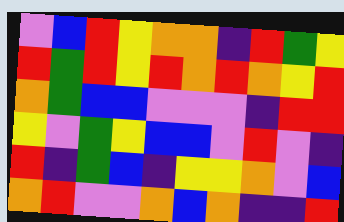[["violet", "blue", "red", "yellow", "orange", "orange", "indigo", "red", "green", "yellow"], ["red", "green", "red", "yellow", "red", "orange", "red", "orange", "yellow", "red"], ["orange", "green", "blue", "blue", "violet", "violet", "violet", "indigo", "red", "red"], ["yellow", "violet", "green", "yellow", "blue", "blue", "violet", "red", "violet", "indigo"], ["red", "indigo", "green", "blue", "indigo", "yellow", "yellow", "orange", "violet", "blue"], ["orange", "red", "violet", "violet", "orange", "blue", "orange", "indigo", "indigo", "red"]]